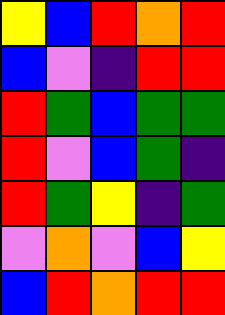[["yellow", "blue", "red", "orange", "red"], ["blue", "violet", "indigo", "red", "red"], ["red", "green", "blue", "green", "green"], ["red", "violet", "blue", "green", "indigo"], ["red", "green", "yellow", "indigo", "green"], ["violet", "orange", "violet", "blue", "yellow"], ["blue", "red", "orange", "red", "red"]]